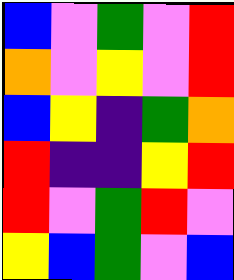[["blue", "violet", "green", "violet", "red"], ["orange", "violet", "yellow", "violet", "red"], ["blue", "yellow", "indigo", "green", "orange"], ["red", "indigo", "indigo", "yellow", "red"], ["red", "violet", "green", "red", "violet"], ["yellow", "blue", "green", "violet", "blue"]]